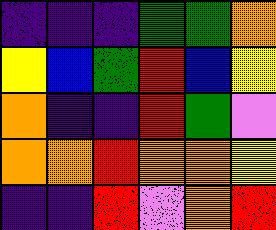[["indigo", "indigo", "indigo", "green", "green", "orange"], ["yellow", "blue", "green", "red", "blue", "yellow"], ["orange", "indigo", "indigo", "red", "green", "violet"], ["orange", "orange", "red", "orange", "orange", "yellow"], ["indigo", "indigo", "red", "violet", "orange", "red"]]